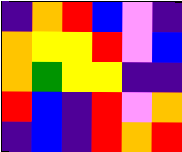[["indigo", "orange", "red", "blue", "violet", "indigo"], ["orange", "yellow", "yellow", "red", "violet", "blue"], ["orange", "green", "yellow", "yellow", "indigo", "indigo"], ["red", "blue", "indigo", "red", "violet", "orange"], ["indigo", "blue", "indigo", "red", "orange", "red"]]